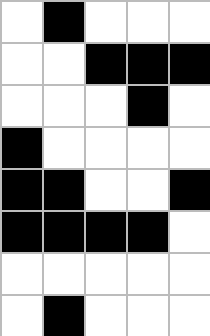[["white", "black", "white", "white", "white"], ["white", "white", "black", "black", "black"], ["white", "white", "white", "black", "white"], ["black", "white", "white", "white", "white"], ["black", "black", "white", "white", "black"], ["black", "black", "black", "black", "white"], ["white", "white", "white", "white", "white"], ["white", "black", "white", "white", "white"]]